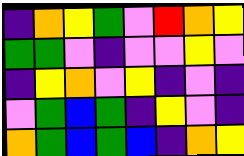[["indigo", "orange", "yellow", "green", "violet", "red", "orange", "yellow"], ["green", "green", "violet", "indigo", "violet", "violet", "yellow", "violet"], ["indigo", "yellow", "orange", "violet", "yellow", "indigo", "violet", "indigo"], ["violet", "green", "blue", "green", "indigo", "yellow", "violet", "indigo"], ["orange", "green", "blue", "green", "blue", "indigo", "orange", "yellow"]]